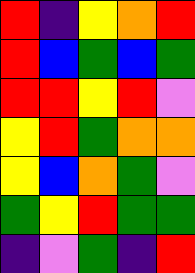[["red", "indigo", "yellow", "orange", "red"], ["red", "blue", "green", "blue", "green"], ["red", "red", "yellow", "red", "violet"], ["yellow", "red", "green", "orange", "orange"], ["yellow", "blue", "orange", "green", "violet"], ["green", "yellow", "red", "green", "green"], ["indigo", "violet", "green", "indigo", "red"]]